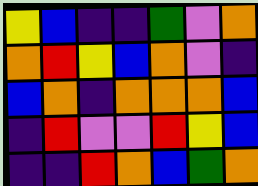[["yellow", "blue", "indigo", "indigo", "green", "violet", "orange"], ["orange", "red", "yellow", "blue", "orange", "violet", "indigo"], ["blue", "orange", "indigo", "orange", "orange", "orange", "blue"], ["indigo", "red", "violet", "violet", "red", "yellow", "blue"], ["indigo", "indigo", "red", "orange", "blue", "green", "orange"]]